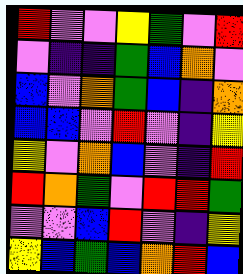[["red", "violet", "violet", "yellow", "green", "violet", "red"], ["violet", "indigo", "indigo", "green", "blue", "orange", "violet"], ["blue", "violet", "orange", "green", "blue", "indigo", "orange"], ["blue", "blue", "violet", "red", "violet", "indigo", "yellow"], ["yellow", "violet", "orange", "blue", "violet", "indigo", "red"], ["red", "orange", "green", "violet", "red", "red", "green"], ["violet", "violet", "blue", "red", "violet", "indigo", "yellow"], ["yellow", "blue", "green", "blue", "orange", "red", "blue"]]